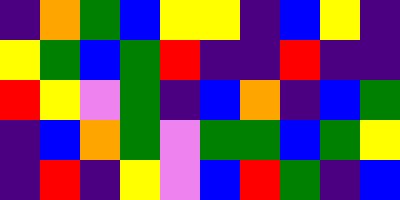[["indigo", "orange", "green", "blue", "yellow", "yellow", "indigo", "blue", "yellow", "indigo"], ["yellow", "green", "blue", "green", "red", "indigo", "indigo", "red", "indigo", "indigo"], ["red", "yellow", "violet", "green", "indigo", "blue", "orange", "indigo", "blue", "green"], ["indigo", "blue", "orange", "green", "violet", "green", "green", "blue", "green", "yellow"], ["indigo", "red", "indigo", "yellow", "violet", "blue", "red", "green", "indigo", "blue"]]